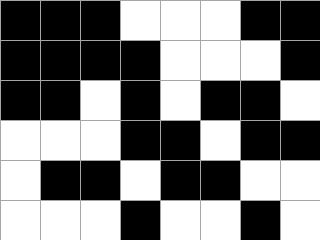[["black", "black", "black", "white", "white", "white", "black", "black"], ["black", "black", "black", "black", "white", "white", "white", "black"], ["black", "black", "white", "black", "white", "black", "black", "white"], ["white", "white", "white", "black", "black", "white", "black", "black"], ["white", "black", "black", "white", "black", "black", "white", "white"], ["white", "white", "white", "black", "white", "white", "black", "white"]]